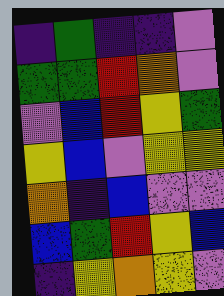[["indigo", "green", "indigo", "indigo", "violet"], ["green", "green", "red", "orange", "violet"], ["violet", "blue", "red", "yellow", "green"], ["yellow", "blue", "violet", "yellow", "yellow"], ["orange", "indigo", "blue", "violet", "violet"], ["blue", "green", "red", "yellow", "blue"], ["indigo", "yellow", "orange", "yellow", "violet"]]